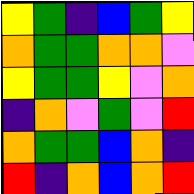[["yellow", "green", "indigo", "blue", "green", "yellow"], ["orange", "green", "green", "orange", "orange", "violet"], ["yellow", "green", "green", "yellow", "violet", "orange"], ["indigo", "orange", "violet", "green", "violet", "red"], ["orange", "green", "green", "blue", "orange", "indigo"], ["red", "indigo", "orange", "blue", "orange", "red"]]